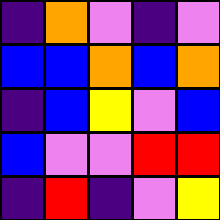[["indigo", "orange", "violet", "indigo", "violet"], ["blue", "blue", "orange", "blue", "orange"], ["indigo", "blue", "yellow", "violet", "blue"], ["blue", "violet", "violet", "red", "red"], ["indigo", "red", "indigo", "violet", "yellow"]]